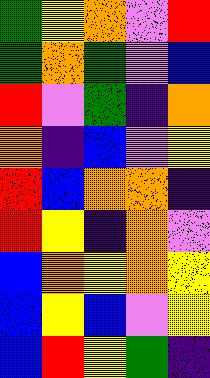[["green", "yellow", "orange", "violet", "red"], ["green", "orange", "green", "violet", "blue"], ["red", "violet", "green", "indigo", "orange"], ["orange", "indigo", "blue", "violet", "yellow"], ["red", "blue", "orange", "orange", "indigo"], ["red", "yellow", "indigo", "orange", "violet"], ["blue", "orange", "yellow", "orange", "yellow"], ["blue", "yellow", "blue", "violet", "yellow"], ["blue", "red", "yellow", "green", "indigo"]]